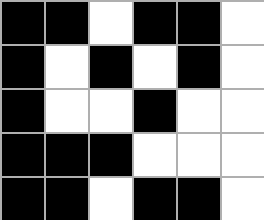[["black", "black", "white", "black", "black", "white"], ["black", "white", "black", "white", "black", "white"], ["black", "white", "white", "black", "white", "white"], ["black", "black", "black", "white", "white", "white"], ["black", "black", "white", "black", "black", "white"]]